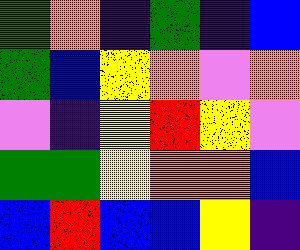[["green", "orange", "indigo", "green", "indigo", "blue"], ["green", "blue", "yellow", "orange", "violet", "orange"], ["violet", "indigo", "yellow", "red", "yellow", "violet"], ["green", "green", "yellow", "orange", "orange", "blue"], ["blue", "red", "blue", "blue", "yellow", "indigo"]]